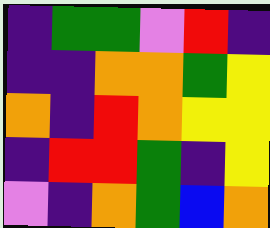[["indigo", "green", "green", "violet", "red", "indigo"], ["indigo", "indigo", "orange", "orange", "green", "yellow"], ["orange", "indigo", "red", "orange", "yellow", "yellow"], ["indigo", "red", "red", "green", "indigo", "yellow"], ["violet", "indigo", "orange", "green", "blue", "orange"]]